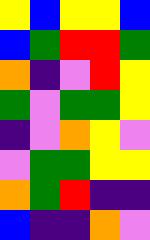[["yellow", "blue", "yellow", "yellow", "blue"], ["blue", "green", "red", "red", "green"], ["orange", "indigo", "violet", "red", "yellow"], ["green", "violet", "green", "green", "yellow"], ["indigo", "violet", "orange", "yellow", "violet"], ["violet", "green", "green", "yellow", "yellow"], ["orange", "green", "red", "indigo", "indigo"], ["blue", "indigo", "indigo", "orange", "violet"]]